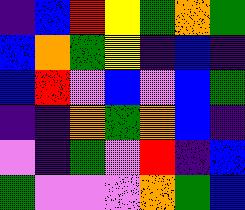[["indigo", "blue", "red", "yellow", "green", "orange", "green"], ["blue", "orange", "green", "yellow", "indigo", "blue", "indigo"], ["blue", "red", "violet", "blue", "violet", "blue", "green"], ["indigo", "indigo", "orange", "green", "orange", "blue", "indigo"], ["violet", "indigo", "green", "violet", "red", "indigo", "blue"], ["green", "violet", "violet", "violet", "orange", "green", "blue"]]